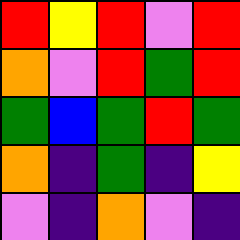[["red", "yellow", "red", "violet", "red"], ["orange", "violet", "red", "green", "red"], ["green", "blue", "green", "red", "green"], ["orange", "indigo", "green", "indigo", "yellow"], ["violet", "indigo", "orange", "violet", "indigo"]]